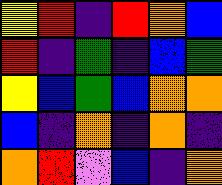[["yellow", "red", "indigo", "red", "orange", "blue"], ["red", "indigo", "green", "indigo", "blue", "green"], ["yellow", "blue", "green", "blue", "orange", "orange"], ["blue", "indigo", "orange", "indigo", "orange", "indigo"], ["orange", "red", "violet", "blue", "indigo", "orange"]]